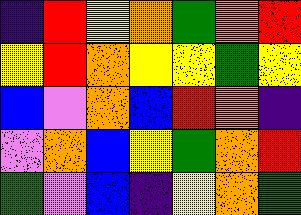[["indigo", "red", "yellow", "orange", "green", "orange", "red"], ["yellow", "red", "orange", "yellow", "yellow", "green", "yellow"], ["blue", "violet", "orange", "blue", "red", "orange", "indigo"], ["violet", "orange", "blue", "yellow", "green", "orange", "red"], ["green", "violet", "blue", "indigo", "yellow", "orange", "green"]]